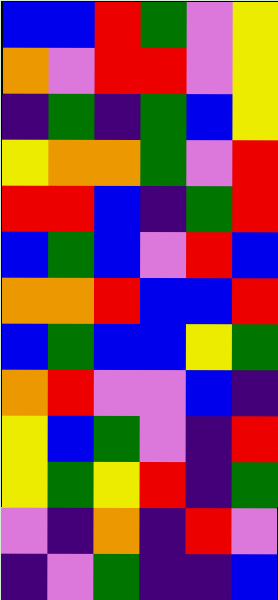[["blue", "blue", "red", "green", "violet", "yellow"], ["orange", "violet", "red", "red", "violet", "yellow"], ["indigo", "green", "indigo", "green", "blue", "yellow"], ["yellow", "orange", "orange", "green", "violet", "red"], ["red", "red", "blue", "indigo", "green", "red"], ["blue", "green", "blue", "violet", "red", "blue"], ["orange", "orange", "red", "blue", "blue", "red"], ["blue", "green", "blue", "blue", "yellow", "green"], ["orange", "red", "violet", "violet", "blue", "indigo"], ["yellow", "blue", "green", "violet", "indigo", "red"], ["yellow", "green", "yellow", "red", "indigo", "green"], ["violet", "indigo", "orange", "indigo", "red", "violet"], ["indigo", "violet", "green", "indigo", "indigo", "blue"]]